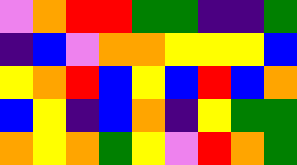[["violet", "orange", "red", "red", "green", "green", "indigo", "indigo", "green"], ["indigo", "blue", "violet", "orange", "orange", "yellow", "yellow", "yellow", "blue"], ["yellow", "orange", "red", "blue", "yellow", "blue", "red", "blue", "orange"], ["blue", "yellow", "indigo", "blue", "orange", "indigo", "yellow", "green", "green"], ["orange", "yellow", "orange", "green", "yellow", "violet", "red", "orange", "green"]]